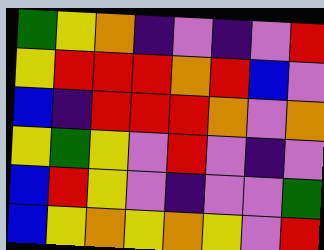[["green", "yellow", "orange", "indigo", "violet", "indigo", "violet", "red"], ["yellow", "red", "red", "red", "orange", "red", "blue", "violet"], ["blue", "indigo", "red", "red", "red", "orange", "violet", "orange"], ["yellow", "green", "yellow", "violet", "red", "violet", "indigo", "violet"], ["blue", "red", "yellow", "violet", "indigo", "violet", "violet", "green"], ["blue", "yellow", "orange", "yellow", "orange", "yellow", "violet", "red"]]